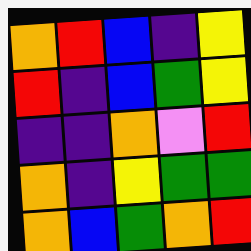[["orange", "red", "blue", "indigo", "yellow"], ["red", "indigo", "blue", "green", "yellow"], ["indigo", "indigo", "orange", "violet", "red"], ["orange", "indigo", "yellow", "green", "green"], ["orange", "blue", "green", "orange", "red"]]